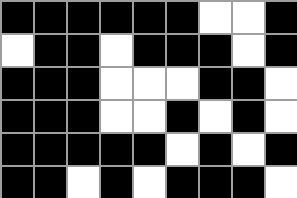[["black", "black", "black", "black", "black", "black", "white", "white", "black"], ["white", "black", "black", "white", "black", "black", "black", "white", "black"], ["black", "black", "black", "white", "white", "white", "black", "black", "white"], ["black", "black", "black", "white", "white", "black", "white", "black", "white"], ["black", "black", "black", "black", "black", "white", "black", "white", "black"], ["black", "black", "white", "black", "white", "black", "black", "black", "white"]]